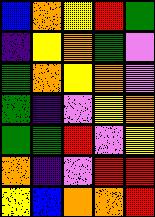[["blue", "orange", "yellow", "red", "green"], ["indigo", "yellow", "orange", "green", "violet"], ["green", "orange", "yellow", "orange", "violet"], ["green", "indigo", "violet", "yellow", "orange"], ["green", "green", "red", "violet", "yellow"], ["orange", "indigo", "violet", "red", "red"], ["yellow", "blue", "orange", "orange", "red"]]